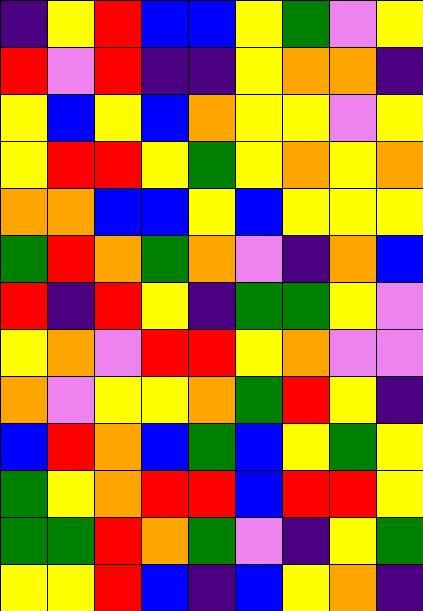[["indigo", "yellow", "red", "blue", "blue", "yellow", "green", "violet", "yellow"], ["red", "violet", "red", "indigo", "indigo", "yellow", "orange", "orange", "indigo"], ["yellow", "blue", "yellow", "blue", "orange", "yellow", "yellow", "violet", "yellow"], ["yellow", "red", "red", "yellow", "green", "yellow", "orange", "yellow", "orange"], ["orange", "orange", "blue", "blue", "yellow", "blue", "yellow", "yellow", "yellow"], ["green", "red", "orange", "green", "orange", "violet", "indigo", "orange", "blue"], ["red", "indigo", "red", "yellow", "indigo", "green", "green", "yellow", "violet"], ["yellow", "orange", "violet", "red", "red", "yellow", "orange", "violet", "violet"], ["orange", "violet", "yellow", "yellow", "orange", "green", "red", "yellow", "indigo"], ["blue", "red", "orange", "blue", "green", "blue", "yellow", "green", "yellow"], ["green", "yellow", "orange", "red", "red", "blue", "red", "red", "yellow"], ["green", "green", "red", "orange", "green", "violet", "indigo", "yellow", "green"], ["yellow", "yellow", "red", "blue", "indigo", "blue", "yellow", "orange", "indigo"]]